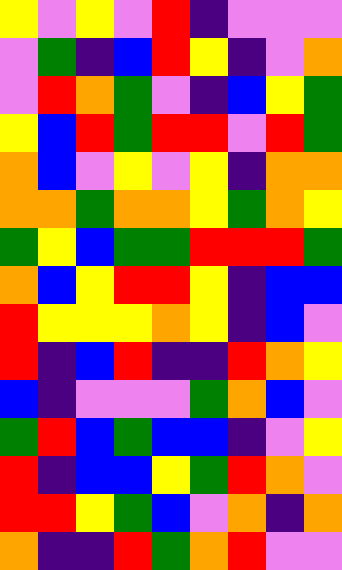[["yellow", "violet", "yellow", "violet", "red", "indigo", "violet", "violet", "violet"], ["violet", "green", "indigo", "blue", "red", "yellow", "indigo", "violet", "orange"], ["violet", "red", "orange", "green", "violet", "indigo", "blue", "yellow", "green"], ["yellow", "blue", "red", "green", "red", "red", "violet", "red", "green"], ["orange", "blue", "violet", "yellow", "violet", "yellow", "indigo", "orange", "orange"], ["orange", "orange", "green", "orange", "orange", "yellow", "green", "orange", "yellow"], ["green", "yellow", "blue", "green", "green", "red", "red", "red", "green"], ["orange", "blue", "yellow", "red", "red", "yellow", "indigo", "blue", "blue"], ["red", "yellow", "yellow", "yellow", "orange", "yellow", "indigo", "blue", "violet"], ["red", "indigo", "blue", "red", "indigo", "indigo", "red", "orange", "yellow"], ["blue", "indigo", "violet", "violet", "violet", "green", "orange", "blue", "violet"], ["green", "red", "blue", "green", "blue", "blue", "indigo", "violet", "yellow"], ["red", "indigo", "blue", "blue", "yellow", "green", "red", "orange", "violet"], ["red", "red", "yellow", "green", "blue", "violet", "orange", "indigo", "orange"], ["orange", "indigo", "indigo", "red", "green", "orange", "red", "violet", "violet"]]